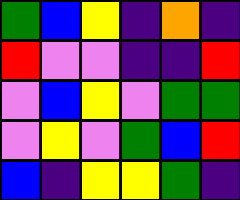[["green", "blue", "yellow", "indigo", "orange", "indigo"], ["red", "violet", "violet", "indigo", "indigo", "red"], ["violet", "blue", "yellow", "violet", "green", "green"], ["violet", "yellow", "violet", "green", "blue", "red"], ["blue", "indigo", "yellow", "yellow", "green", "indigo"]]